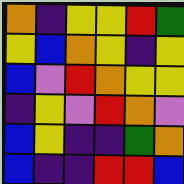[["orange", "indigo", "yellow", "yellow", "red", "green"], ["yellow", "blue", "orange", "yellow", "indigo", "yellow"], ["blue", "violet", "red", "orange", "yellow", "yellow"], ["indigo", "yellow", "violet", "red", "orange", "violet"], ["blue", "yellow", "indigo", "indigo", "green", "orange"], ["blue", "indigo", "indigo", "red", "red", "blue"]]